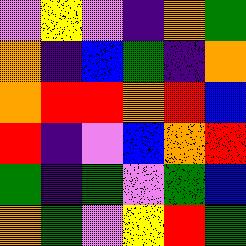[["violet", "yellow", "violet", "indigo", "orange", "green"], ["orange", "indigo", "blue", "green", "indigo", "orange"], ["orange", "red", "red", "orange", "red", "blue"], ["red", "indigo", "violet", "blue", "orange", "red"], ["green", "indigo", "green", "violet", "green", "blue"], ["orange", "green", "violet", "yellow", "red", "green"]]